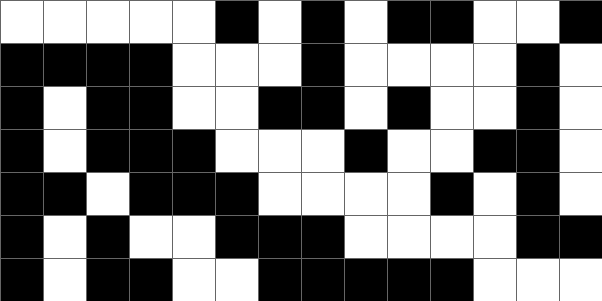[["white", "white", "white", "white", "white", "black", "white", "black", "white", "black", "black", "white", "white", "black"], ["black", "black", "black", "black", "white", "white", "white", "black", "white", "white", "white", "white", "black", "white"], ["black", "white", "black", "black", "white", "white", "black", "black", "white", "black", "white", "white", "black", "white"], ["black", "white", "black", "black", "black", "white", "white", "white", "black", "white", "white", "black", "black", "white"], ["black", "black", "white", "black", "black", "black", "white", "white", "white", "white", "black", "white", "black", "white"], ["black", "white", "black", "white", "white", "black", "black", "black", "white", "white", "white", "white", "black", "black"], ["black", "white", "black", "black", "white", "white", "black", "black", "black", "black", "black", "white", "white", "white"]]